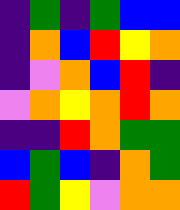[["indigo", "green", "indigo", "green", "blue", "blue"], ["indigo", "orange", "blue", "red", "yellow", "orange"], ["indigo", "violet", "orange", "blue", "red", "indigo"], ["violet", "orange", "yellow", "orange", "red", "orange"], ["indigo", "indigo", "red", "orange", "green", "green"], ["blue", "green", "blue", "indigo", "orange", "green"], ["red", "green", "yellow", "violet", "orange", "orange"]]